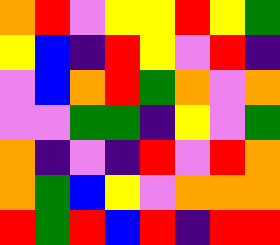[["orange", "red", "violet", "yellow", "yellow", "red", "yellow", "green"], ["yellow", "blue", "indigo", "red", "yellow", "violet", "red", "indigo"], ["violet", "blue", "orange", "red", "green", "orange", "violet", "orange"], ["violet", "violet", "green", "green", "indigo", "yellow", "violet", "green"], ["orange", "indigo", "violet", "indigo", "red", "violet", "red", "orange"], ["orange", "green", "blue", "yellow", "violet", "orange", "orange", "orange"], ["red", "green", "red", "blue", "red", "indigo", "red", "red"]]